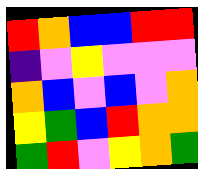[["red", "orange", "blue", "blue", "red", "red"], ["indigo", "violet", "yellow", "violet", "violet", "violet"], ["orange", "blue", "violet", "blue", "violet", "orange"], ["yellow", "green", "blue", "red", "orange", "orange"], ["green", "red", "violet", "yellow", "orange", "green"]]